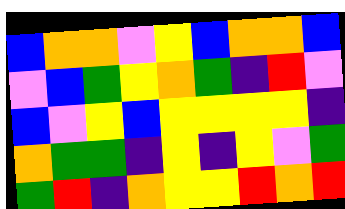[["blue", "orange", "orange", "violet", "yellow", "blue", "orange", "orange", "blue"], ["violet", "blue", "green", "yellow", "orange", "green", "indigo", "red", "violet"], ["blue", "violet", "yellow", "blue", "yellow", "yellow", "yellow", "yellow", "indigo"], ["orange", "green", "green", "indigo", "yellow", "indigo", "yellow", "violet", "green"], ["green", "red", "indigo", "orange", "yellow", "yellow", "red", "orange", "red"]]